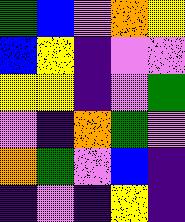[["green", "blue", "violet", "orange", "yellow"], ["blue", "yellow", "indigo", "violet", "violet"], ["yellow", "yellow", "indigo", "violet", "green"], ["violet", "indigo", "orange", "green", "violet"], ["orange", "green", "violet", "blue", "indigo"], ["indigo", "violet", "indigo", "yellow", "indigo"]]